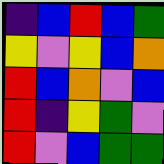[["indigo", "blue", "red", "blue", "green"], ["yellow", "violet", "yellow", "blue", "orange"], ["red", "blue", "orange", "violet", "blue"], ["red", "indigo", "yellow", "green", "violet"], ["red", "violet", "blue", "green", "green"]]